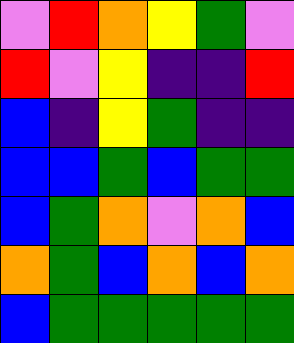[["violet", "red", "orange", "yellow", "green", "violet"], ["red", "violet", "yellow", "indigo", "indigo", "red"], ["blue", "indigo", "yellow", "green", "indigo", "indigo"], ["blue", "blue", "green", "blue", "green", "green"], ["blue", "green", "orange", "violet", "orange", "blue"], ["orange", "green", "blue", "orange", "blue", "orange"], ["blue", "green", "green", "green", "green", "green"]]